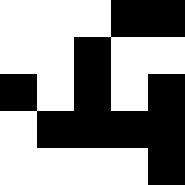[["white", "white", "white", "black", "black"], ["white", "white", "black", "white", "white"], ["black", "white", "black", "white", "black"], ["white", "black", "black", "black", "black"], ["white", "white", "white", "white", "black"]]